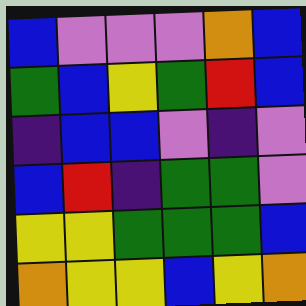[["blue", "violet", "violet", "violet", "orange", "blue"], ["green", "blue", "yellow", "green", "red", "blue"], ["indigo", "blue", "blue", "violet", "indigo", "violet"], ["blue", "red", "indigo", "green", "green", "violet"], ["yellow", "yellow", "green", "green", "green", "blue"], ["orange", "yellow", "yellow", "blue", "yellow", "orange"]]